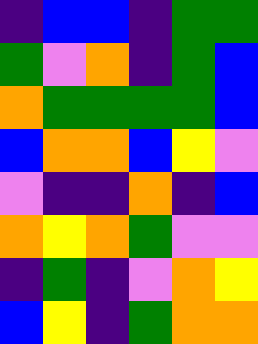[["indigo", "blue", "blue", "indigo", "green", "green"], ["green", "violet", "orange", "indigo", "green", "blue"], ["orange", "green", "green", "green", "green", "blue"], ["blue", "orange", "orange", "blue", "yellow", "violet"], ["violet", "indigo", "indigo", "orange", "indigo", "blue"], ["orange", "yellow", "orange", "green", "violet", "violet"], ["indigo", "green", "indigo", "violet", "orange", "yellow"], ["blue", "yellow", "indigo", "green", "orange", "orange"]]